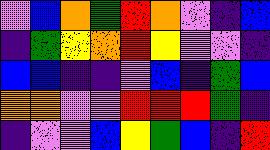[["violet", "blue", "orange", "green", "red", "orange", "violet", "indigo", "blue"], ["indigo", "green", "yellow", "orange", "red", "yellow", "violet", "violet", "indigo"], ["blue", "blue", "indigo", "indigo", "violet", "blue", "indigo", "green", "blue"], ["orange", "orange", "violet", "violet", "red", "red", "red", "green", "indigo"], ["indigo", "violet", "violet", "blue", "yellow", "green", "blue", "indigo", "red"]]